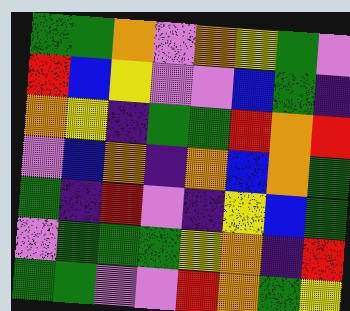[["green", "green", "orange", "violet", "orange", "yellow", "green", "violet"], ["red", "blue", "yellow", "violet", "violet", "blue", "green", "indigo"], ["orange", "yellow", "indigo", "green", "green", "red", "orange", "red"], ["violet", "blue", "orange", "indigo", "orange", "blue", "orange", "green"], ["green", "indigo", "red", "violet", "indigo", "yellow", "blue", "green"], ["violet", "green", "green", "green", "yellow", "orange", "indigo", "red"], ["green", "green", "violet", "violet", "red", "orange", "green", "yellow"]]